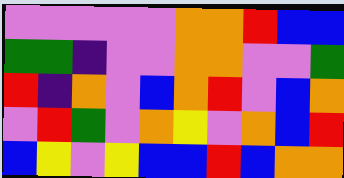[["violet", "violet", "violet", "violet", "violet", "orange", "orange", "red", "blue", "blue"], ["green", "green", "indigo", "violet", "violet", "orange", "orange", "violet", "violet", "green"], ["red", "indigo", "orange", "violet", "blue", "orange", "red", "violet", "blue", "orange"], ["violet", "red", "green", "violet", "orange", "yellow", "violet", "orange", "blue", "red"], ["blue", "yellow", "violet", "yellow", "blue", "blue", "red", "blue", "orange", "orange"]]